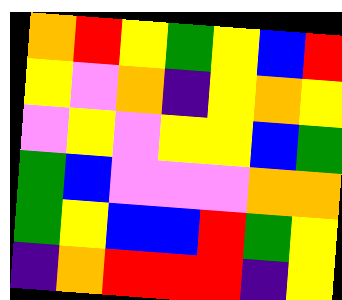[["orange", "red", "yellow", "green", "yellow", "blue", "red"], ["yellow", "violet", "orange", "indigo", "yellow", "orange", "yellow"], ["violet", "yellow", "violet", "yellow", "yellow", "blue", "green"], ["green", "blue", "violet", "violet", "violet", "orange", "orange"], ["green", "yellow", "blue", "blue", "red", "green", "yellow"], ["indigo", "orange", "red", "red", "red", "indigo", "yellow"]]